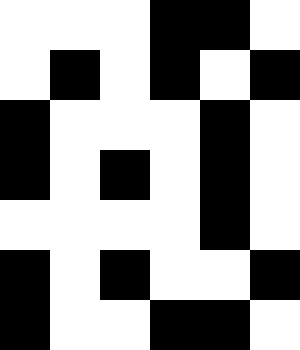[["white", "white", "white", "black", "black", "white"], ["white", "black", "white", "black", "white", "black"], ["black", "white", "white", "white", "black", "white"], ["black", "white", "black", "white", "black", "white"], ["white", "white", "white", "white", "black", "white"], ["black", "white", "black", "white", "white", "black"], ["black", "white", "white", "black", "black", "white"]]